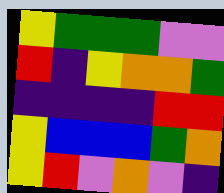[["yellow", "green", "green", "green", "violet", "violet"], ["red", "indigo", "yellow", "orange", "orange", "green"], ["indigo", "indigo", "indigo", "indigo", "red", "red"], ["yellow", "blue", "blue", "blue", "green", "orange"], ["yellow", "red", "violet", "orange", "violet", "indigo"]]